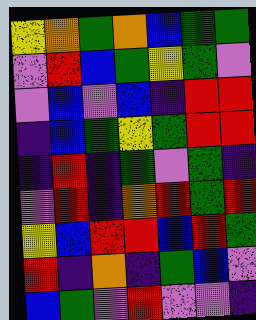[["yellow", "orange", "green", "orange", "blue", "green", "green"], ["violet", "red", "blue", "green", "yellow", "green", "violet"], ["violet", "blue", "violet", "blue", "indigo", "red", "red"], ["indigo", "blue", "green", "yellow", "green", "red", "red"], ["indigo", "red", "indigo", "green", "violet", "green", "indigo"], ["violet", "red", "indigo", "orange", "red", "green", "red"], ["yellow", "blue", "red", "red", "blue", "red", "green"], ["red", "indigo", "orange", "indigo", "green", "blue", "violet"], ["blue", "green", "violet", "red", "violet", "violet", "indigo"]]